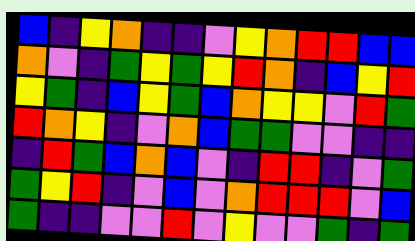[["blue", "indigo", "yellow", "orange", "indigo", "indigo", "violet", "yellow", "orange", "red", "red", "blue", "blue"], ["orange", "violet", "indigo", "green", "yellow", "green", "yellow", "red", "orange", "indigo", "blue", "yellow", "red"], ["yellow", "green", "indigo", "blue", "yellow", "green", "blue", "orange", "yellow", "yellow", "violet", "red", "green"], ["red", "orange", "yellow", "indigo", "violet", "orange", "blue", "green", "green", "violet", "violet", "indigo", "indigo"], ["indigo", "red", "green", "blue", "orange", "blue", "violet", "indigo", "red", "red", "indigo", "violet", "green"], ["green", "yellow", "red", "indigo", "violet", "blue", "violet", "orange", "red", "red", "red", "violet", "blue"], ["green", "indigo", "indigo", "violet", "violet", "red", "violet", "yellow", "violet", "violet", "green", "indigo", "green"]]